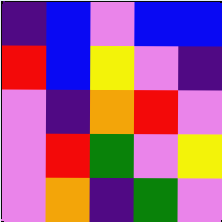[["indigo", "blue", "violet", "blue", "blue"], ["red", "blue", "yellow", "violet", "indigo"], ["violet", "indigo", "orange", "red", "violet"], ["violet", "red", "green", "violet", "yellow"], ["violet", "orange", "indigo", "green", "violet"]]